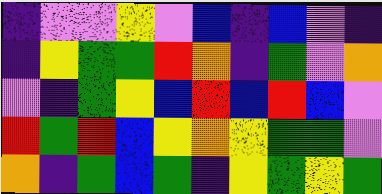[["indigo", "violet", "violet", "yellow", "violet", "blue", "indigo", "blue", "violet", "indigo"], ["indigo", "yellow", "green", "green", "red", "orange", "indigo", "green", "violet", "orange"], ["violet", "indigo", "green", "yellow", "blue", "red", "blue", "red", "blue", "violet"], ["red", "green", "red", "blue", "yellow", "orange", "yellow", "green", "green", "violet"], ["orange", "indigo", "green", "blue", "green", "indigo", "yellow", "green", "yellow", "green"]]